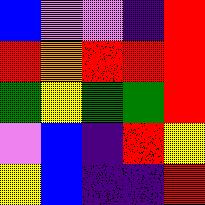[["blue", "violet", "violet", "indigo", "red"], ["red", "orange", "red", "red", "red"], ["green", "yellow", "green", "green", "red"], ["violet", "blue", "indigo", "red", "yellow"], ["yellow", "blue", "indigo", "indigo", "red"]]